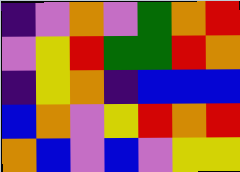[["indigo", "violet", "orange", "violet", "green", "orange", "red"], ["violet", "yellow", "red", "green", "green", "red", "orange"], ["indigo", "yellow", "orange", "indigo", "blue", "blue", "blue"], ["blue", "orange", "violet", "yellow", "red", "orange", "red"], ["orange", "blue", "violet", "blue", "violet", "yellow", "yellow"]]